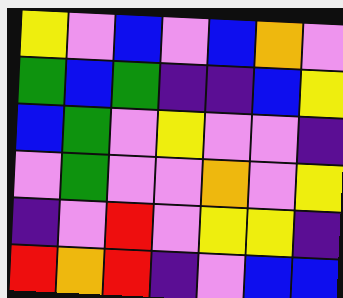[["yellow", "violet", "blue", "violet", "blue", "orange", "violet"], ["green", "blue", "green", "indigo", "indigo", "blue", "yellow"], ["blue", "green", "violet", "yellow", "violet", "violet", "indigo"], ["violet", "green", "violet", "violet", "orange", "violet", "yellow"], ["indigo", "violet", "red", "violet", "yellow", "yellow", "indigo"], ["red", "orange", "red", "indigo", "violet", "blue", "blue"]]